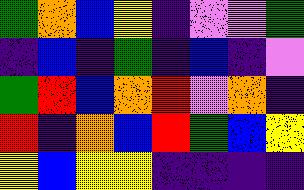[["green", "orange", "blue", "yellow", "indigo", "violet", "violet", "green"], ["indigo", "blue", "indigo", "green", "indigo", "blue", "indigo", "violet"], ["green", "red", "blue", "orange", "red", "violet", "orange", "indigo"], ["red", "indigo", "orange", "blue", "red", "green", "blue", "yellow"], ["yellow", "blue", "yellow", "yellow", "indigo", "indigo", "indigo", "indigo"]]